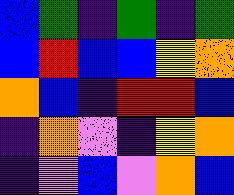[["blue", "green", "indigo", "green", "indigo", "green"], ["blue", "red", "blue", "blue", "yellow", "orange"], ["orange", "blue", "indigo", "red", "red", "blue"], ["indigo", "orange", "violet", "indigo", "yellow", "orange"], ["indigo", "violet", "blue", "violet", "orange", "blue"]]